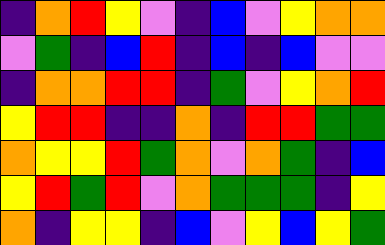[["indigo", "orange", "red", "yellow", "violet", "indigo", "blue", "violet", "yellow", "orange", "orange"], ["violet", "green", "indigo", "blue", "red", "indigo", "blue", "indigo", "blue", "violet", "violet"], ["indigo", "orange", "orange", "red", "red", "indigo", "green", "violet", "yellow", "orange", "red"], ["yellow", "red", "red", "indigo", "indigo", "orange", "indigo", "red", "red", "green", "green"], ["orange", "yellow", "yellow", "red", "green", "orange", "violet", "orange", "green", "indigo", "blue"], ["yellow", "red", "green", "red", "violet", "orange", "green", "green", "green", "indigo", "yellow"], ["orange", "indigo", "yellow", "yellow", "indigo", "blue", "violet", "yellow", "blue", "yellow", "green"]]